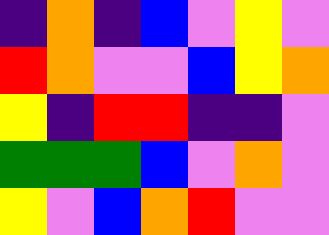[["indigo", "orange", "indigo", "blue", "violet", "yellow", "violet"], ["red", "orange", "violet", "violet", "blue", "yellow", "orange"], ["yellow", "indigo", "red", "red", "indigo", "indigo", "violet"], ["green", "green", "green", "blue", "violet", "orange", "violet"], ["yellow", "violet", "blue", "orange", "red", "violet", "violet"]]